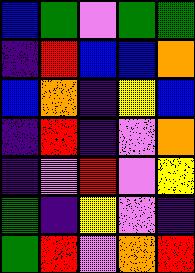[["blue", "green", "violet", "green", "green"], ["indigo", "red", "blue", "blue", "orange"], ["blue", "orange", "indigo", "yellow", "blue"], ["indigo", "red", "indigo", "violet", "orange"], ["indigo", "violet", "red", "violet", "yellow"], ["green", "indigo", "yellow", "violet", "indigo"], ["green", "red", "violet", "orange", "red"]]